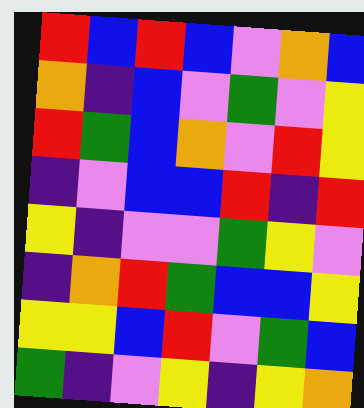[["red", "blue", "red", "blue", "violet", "orange", "blue"], ["orange", "indigo", "blue", "violet", "green", "violet", "yellow"], ["red", "green", "blue", "orange", "violet", "red", "yellow"], ["indigo", "violet", "blue", "blue", "red", "indigo", "red"], ["yellow", "indigo", "violet", "violet", "green", "yellow", "violet"], ["indigo", "orange", "red", "green", "blue", "blue", "yellow"], ["yellow", "yellow", "blue", "red", "violet", "green", "blue"], ["green", "indigo", "violet", "yellow", "indigo", "yellow", "orange"]]